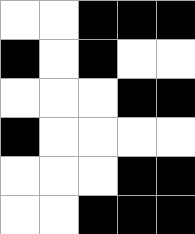[["white", "white", "black", "black", "black"], ["black", "white", "black", "white", "white"], ["white", "white", "white", "black", "black"], ["black", "white", "white", "white", "white"], ["white", "white", "white", "black", "black"], ["white", "white", "black", "black", "black"]]